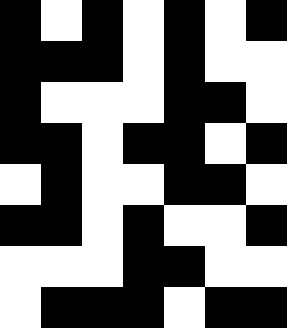[["black", "white", "black", "white", "black", "white", "black"], ["black", "black", "black", "white", "black", "white", "white"], ["black", "white", "white", "white", "black", "black", "white"], ["black", "black", "white", "black", "black", "white", "black"], ["white", "black", "white", "white", "black", "black", "white"], ["black", "black", "white", "black", "white", "white", "black"], ["white", "white", "white", "black", "black", "white", "white"], ["white", "black", "black", "black", "white", "black", "black"]]